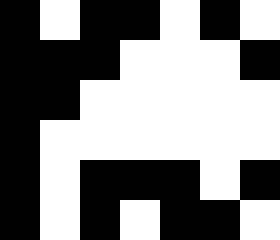[["black", "white", "black", "black", "white", "black", "white"], ["black", "black", "black", "white", "white", "white", "black"], ["black", "black", "white", "white", "white", "white", "white"], ["black", "white", "white", "white", "white", "white", "white"], ["black", "white", "black", "black", "black", "white", "black"], ["black", "white", "black", "white", "black", "black", "white"]]